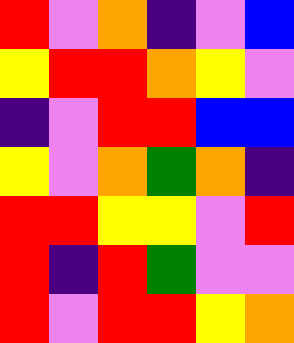[["red", "violet", "orange", "indigo", "violet", "blue"], ["yellow", "red", "red", "orange", "yellow", "violet"], ["indigo", "violet", "red", "red", "blue", "blue"], ["yellow", "violet", "orange", "green", "orange", "indigo"], ["red", "red", "yellow", "yellow", "violet", "red"], ["red", "indigo", "red", "green", "violet", "violet"], ["red", "violet", "red", "red", "yellow", "orange"]]